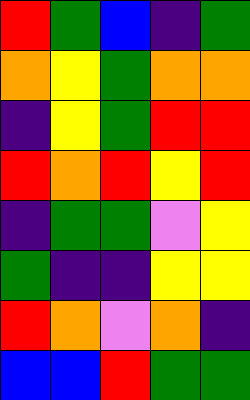[["red", "green", "blue", "indigo", "green"], ["orange", "yellow", "green", "orange", "orange"], ["indigo", "yellow", "green", "red", "red"], ["red", "orange", "red", "yellow", "red"], ["indigo", "green", "green", "violet", "yellow"], ["green", "indigo", "indigo", "yellow", "yellow"], ["red", "orange", "violet", "orange", "indigo"], ["blue", "blue", "red", "green", "green"]]